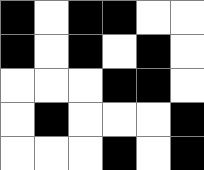[["black", "white", "black", "black", "white", "white"], ["black", "white", "black", "white", "black", "white"], ["white", "white", "white", "black", "black", "white"], ["white", "black", "white", "white", "white", "black"], ["white", "white", "white", "black", "white", "black"]]